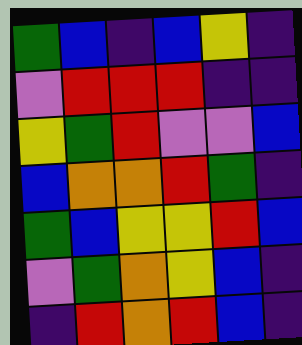[["green", "blue", "indigo", "blue", "yellow", "indigo"], ["violet", "red", "red", "red", "indigo", "indigo"], ["yellow", "green", "red", "violet", "violet", "blue"], ["blue", "orange", "orange", "red", "green", "indigo"], ["green", "blue", "yellow", "yellow", "red", "blue"], ["violet", "green", "orange", "yellow", "blue", "indigo"], ["indigo", "red", "orange", "red", "blue", "indigo"]]